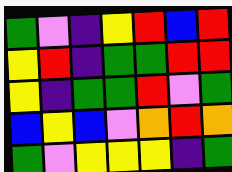[["green", "violet", "indigo", "yellow", "red", "blue", "red"], ["yellow", "red", "indigo", "green", "green", "red", "red"], ["yellow", "indigo", "green", "green", "red", "violet", "green"], ["blue", "yellow", "blue", "violet", "orange", "red", "orange"], ["green", "violet", "yellow", "yellow", "yellow", "indigo", "green"]]